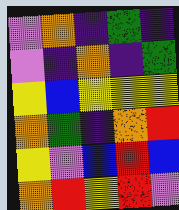[["violet", "orange", "indigo", "green", "indigo"], ["violet", "indigo", "orange", "indigo", "green"], ["yellow", "blue", "yellow", "yellow", "yellow"], ["orange", "green", "indigo", "orange", "red"], ["yellow", "violet", "blue", "red", "blue"], ["orange", "red", "yellow", "red", "violet"]]